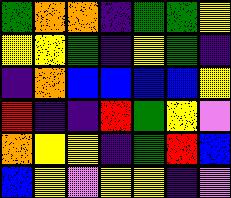[["green", "orange", "orange", "indigo", "green", "green", "yellow"], ["yellow", "yellow", "green", "indigo", "yellow", "green", "indigo"], ["indigo", "orange", "blue", "blue", "blue", "blue", "yellow"], ["red", "indigo", "indigo", "red", "green", "yellow", "violet"], ["orange", "yellow", "yellow", "indigo", "green", "red", "blue"], ["blue", "yellow", "violet", "yellow", "yellow", "indigo", "violet"]]